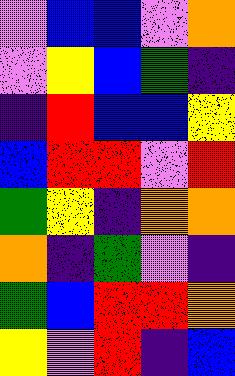[["violet", "blue", "blue", "violet", "orange"], ["violet", "yellow", "blue", "green", "indigo"], ["indigo", "red", "blue", "blue", "yellow"], ["blue", "red", "red", "violet", "red"], ["green", "yellow", "indigo", "orange", "orange"], ["orange", "indigo", "green", "violet", "indigo"], ["green", "blue", "red", "red", "orange"], ["yellow", "violet", "red", "indigo", "blue"]]